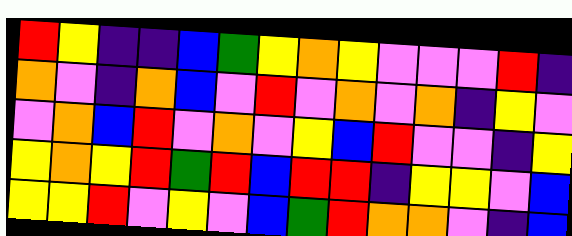[["red", "yellow", "indigo", "indigo", "blue", "green", "yellow", "orange", "yellow", "violet", "violet", "violet", "red", "indigo"], ["orange", "violet", "indigo", "orange", "blue", "violet", "red", "violet", "orange", "violet", "orange", "indigo", "yellow", "violet"], ["violet", "orange", "blue", "red", "violet", "orange", "violet", "yellow", "blue", "red", "violet", "violet", "indigo", "yellow"], ["yellow", "orange", "yellow", "red", "green", "red", "blue", "red", "red", "indigo", "yellow", "yellow", "violet", "blue"], ["yellow", "yellow", "red", "violet", "yellow", "violet", "blue", "green", "red", "orange", "orange", "violet", "indigo", "blue"]]